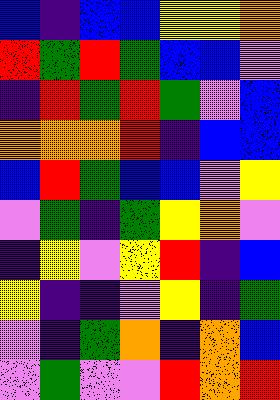[["blue", "indigo", "blue", "blue", "yellow", "yellow", "orange"], ["red", "green", "red", "green", "blue", "blue", "violet"], ["indigo", "red", "green", "red", "green", "violet", "blue"], ["orange", "orange", "orange", "red", "indigo", "blue", "blue"], ["blue", "red", "green", "blue", "blue", "violet", "yellow"], ["violet", "green", "indigo", "green", "yellow", "orange", "violet"], ["indigo", "yellow", "violet", "yellow", "red", "indigo", "blue"], ["yellow", "indigo", "indigo", "violet", "yellow", "indigo", "green"], ["violet", "indigo", "green", "orange", "indigo", "orange", "blue"], ["violet", "green", "violet", "violet", "red", "orange", "red"]]